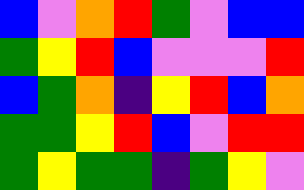[["blue", "violet", "orange", "red", "green", "violet", "blue", "blue"], ["green", "yellow", "red", "blue", "violet", "violet", "violet", "red"], ["blue", "green", "orange", "indigo", "yellow", "red", "blue", "orange"], ["green", "green", "yellow", "red", "blue", "violet", "red", "red"], ["green", "yellow", "green", "green", "indigo", "green", "yellow", "violet"]]